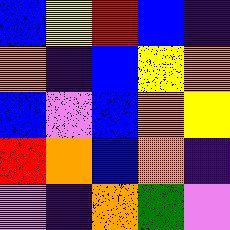[["blue", "yellow", "red", "blue", "indigo"], ["orange", "indigo", "blue", "yellow", "orange"], ["blue", "violet", "blue", "orange", "yellow"], ["red", "orange", "blue", "orange", "indigo"], ["violet", "indigo", "orange", "green", "violet"]]